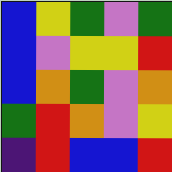[["blue", "yellow", "green", "violet", "green"], ["blue", "violet", "yellow", "yellow", "red"], ["blue", "orange", "green", "violet", "orange"], ["green", "red", "orange", "violet", "yellow"], ["indigo", "red", "blue", "blue", "red"]]